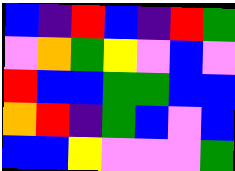[["blue", "indigo", "red", "blue", "indigo", "red", "green"], ["violet", "orange", "green", "yellow", "violet", "blue", "violet"], ["red", "blue", "blue", "green", "green", "blue", "blue"], ["orange", "red", "indigo", "green", "blue", "violet", "blue"], ["blue", "blue", "yellow", "violet", "violet", "violet", "green"]]